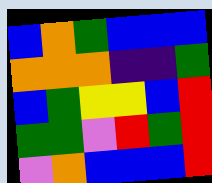[["blue", "orange", "green", "blue", "blue", "blue"], ["orange", "orange", "orange", "indigo", "indigo", "green"], ["blue", "green", "yellow", "yellow", "blue", "red"], ["green", "green", "violet", "red", "green", "red"], ["violet", "orange", "blue", "blue", "blue", "red"]]